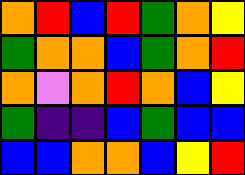[["orange", "red", "blue", "red", "green", "orange", "yellow"], ["green", "orange", "orange", "blue", "green", "orange", "red"], ["orange", "violet", "orange", "red", "orange", "blue", "yellow"], ["green", "indigo", "indigo", "blue", "green", "blue", "blue"], ["blue", "blue", "orange", "orange", "blue", "yellow", "red"]]